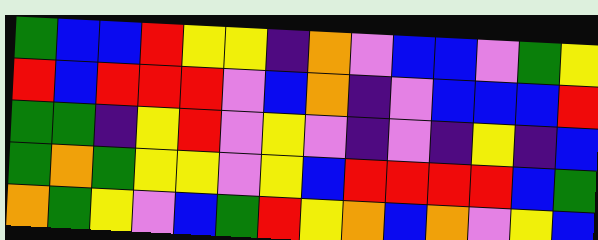[["green", "blue", "blue", "red", "yellow", "yellow", "indigo", "orange", "violet", "blue", "blue", "violet", "green", "yellow"], ["red", "blue", "red", "red", "red", "violet", "blue", "orange", "indigo", "violet", "blue", "blue", "blue", "red"], ["green", "green", "indigo", "yellow", "red", "violet", "yellow", "violet", "indigo", "violet", "indigo", "yellow", "indigo", "blue"], ["green", "orange", "green", "yellow", "yellow", "violet", "yellow", "blue", "red", "red", "red", "red", "blue", "green"], ["orange", "green", "yellow", "violet", "blue", "green", "red", "yellow", "orange", "blue", "orange", "violet", "yellow", "blue"]]